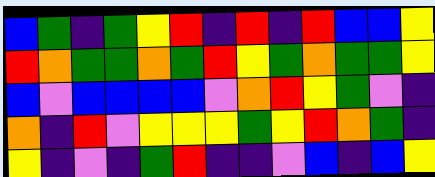[["blue", "green", "indigo", "green", "yellow", "red", "indigo", "red", "indigo", "red", "blue", "blue", "yellow"], ["red", "orange", "green", "green", "orange", "green", "red", "yellow", "green", "orange", "green", "green", "yellow"], ["blue", "violet", "blue", "blue", "blue", "blue", "violet", "orange", "red", "yellow", "green", "violet", "indigo"], ["orange", "indigo", "red", "violet", "yellow", "yellow", "yellow", "green", "yellow", "red", "orange", "green", "indigo"], ["yellow", "indigo", "violet", "indigo", "green", "red", "indigo", "indigo", "violet", "blue", "indigo", "blue", "yellow"]]